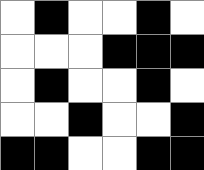[["white", "black", "white", "white", "black", "white"], ["white", "white", "white", "black", "black", "black"], ["white", "black", "white", "white", "black", "white"], ["white", "white", "black", "white", "white", "black"], ["black", "black", "white", "white", "black", "black"]]